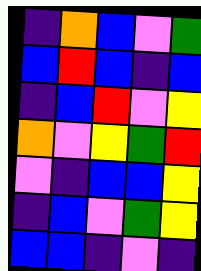[["indigo", "orange", "blue", "violet", "green"], ["blue", "red", "blue", "indigo", "blue"], ["indigo", "blue", "red", "violet", "yellow"], ["orange", "violet", "yellow", "green", "red"], ["violet", "indigo", "blue", "blue", "yellow"], ["indigo", "blue", "violet", "green", "yellow"], ["blue", "blue", "indigo", "violet", "indigo"]]